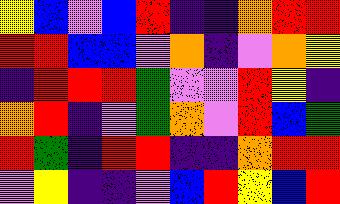[["yellow", "blue", "violet", "blue", "red", "indigo", "indigo", "orange", "red", "red"], ["red", "red", "blue", "blue", "violet", "orange", "indigo", "violet", "orange", "yellow"], ["indigo", "red", "red", "red", "green", "violet", "violet", "red", "yellow", "indigo"], ["orange", "red", "indigo", "violet", "green", "orange", "violet", "red", "blue", "green"], ["red", "green", "indigo", "red", "red", "indigo", "indigo", "orange", "red", "red"], ["violet", "yellow", "indigo", "indigo", "violet", "blue", "red", "yellow", "blue", "red"]]